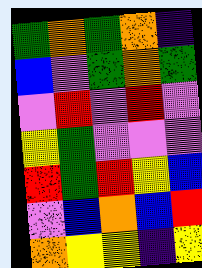[["green", "orange", "green", "orange", "indigo"], ["blue", "violet", "green", "orange", "green"], ["violet", "red", "violet", "red", "violet"], ["yellow", "green", "violet", "violet", "violet"], ["red", "green", "red", "yellow", "blue"], ["violet", "blue", "orange", "blue", "red"], ["orange", "yellow", "yellow", "indigo", "yellow"]]